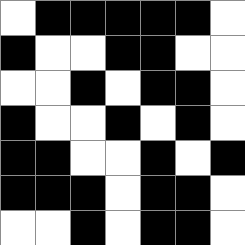[["white", "black", "black", "black", "black", "black", "white"], ["black", "white", "white", "black", "black", "white", "white"], ["white", "white", "black", "white", "black", "black", "white"], ["black", "white", "white", "black", "white", "black", "white"], ["black", "black", "white", "white", "black", "white", "black"], ["black", "black", "black", "white", "black", "black", "white"], ["white", "white", "black", "white", "black", "black", "white"]]